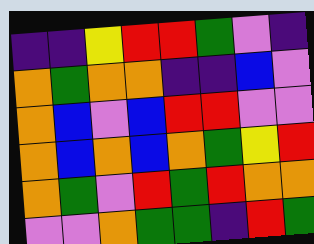[["indigo", "indigo", "yellow", "red", "red", "green", "violet", "indigo"], ["orange", "green", "orange", "orange", "indigo", "indigo", "blue", "violet"], ["orange", "blue", "violet", "blue", "red", "red", "violet", "violet"], ["orange", "blue", "orange", "blue", "orange", "green", "yellow", "red"], ["orange", "green", "violet", "red", "green", "red", "orange", "orange"], ["violet", "violet", "orange", "green", "green", "indigo", "red", "green"]]